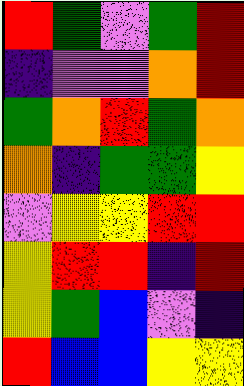[["red", "green", "violet", "green", "red"], ["indigo", "violet", "violet", "orange", "red"], ["green", "orange", "red", "green", "orange"], ["orange", "indigo", "green", "green", "yellow"], ["violet", "yellow", "yellow", "red", "red"], ["yellow", "red", "red", "indigo", "red"], ["yellow", "green", "blue", "violet", "indigo"], ["red", "blue", "blue", "yellow", "yellow"]]